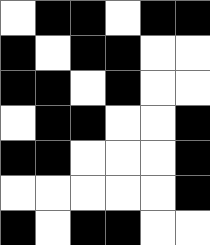[["white", "black", "black", "white", "black", "black"], ["black", "white", "black", "black", "white", "white"], ["black", "black", "white", "black", "white", "white"], ["white", "black", "black", "white", "white", "black"], ["black", "black", "white", "white", "white", "black"], ["white", "white", "white", "white", "white", "black"], ["black", "white", "black", "black", "white", "white"]]